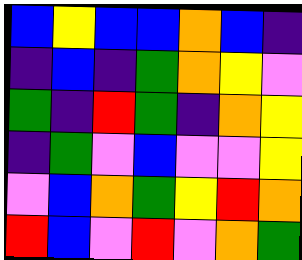[["blue", "yellow", "blue", "blue", "orange", "blue", "indigo"], ["indigo", "blue", "indigo", "green", "orange", "yellow", "violet"], ["green", "indigo", "red", "green", "indigo", "orange", "yellow"], ["indigo", "green", "violet", "blue", "violet", "violet", "yellow"], ["violet", "blue", "orange", "green", "yellow", "red", "orange"], ["red", "blue", "violet", "red", "violet", "orange", "green"]]